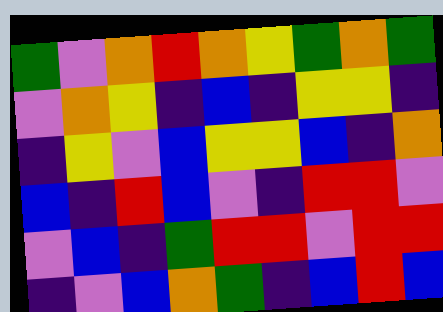[["green", "violet", "orange", "red", "orange", "yellow", "green", "orange", "green"], ["violet", "orange", "yellow", "indigo", "blue", "indigo", "yellow", "yellow", "indigo"], ["indigo", "yellow", "violet", "blue", "yellow", "yellow", "blue", "indigo", "orange"], ["blue", "indigo", "red", "blue", "violet", "indigo", "red", "red", "violet"], ["violet", "blue", "indigo", "green", "red", "red", "violet", "red", "red"], ["indigo", "violet", "blue", "orange", "green", "indigo", "blue", "red", "blue"]]